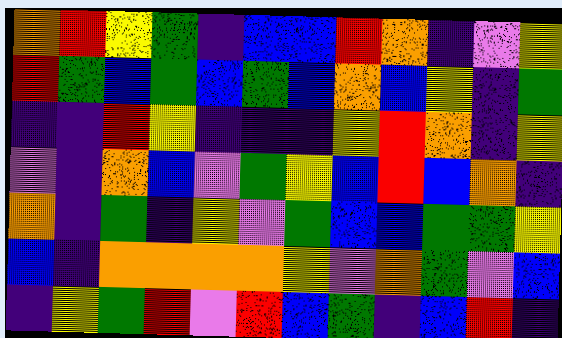[["orange", "red", "yellow", "green", "indigo", "blue", "blue", "red", "orange", "indigo", "violet", "yellow"], ["red", "green", "blue", "green", "blue", "green", "blue", "orange", "blue", "yellow", "indigo", "green"], ["indigo", "indigo", "red", "yellow", "indigo", "indigo", "indigo", "yellow", "red", "orange", "indigo", "yellow"], ["violet", "indigo", "orange", "blue", "violet", "green", "yellow", "blue", "red", "blue", "orange", "indigo"], ["orange", "indigo", "green", "indigo", "yellow", "violet", "green", "blue", "blue", "green", "green", "yellow"], ["blue", "indigo", "orange", "orange", "orange", "orange", "yellow", "violet", "orange", "green", "violet", "blue"], ["indigo", "yellow", "green", "red", "violet", "red", "blue", "green", "indigo", "blue", "red", "indigo"]]